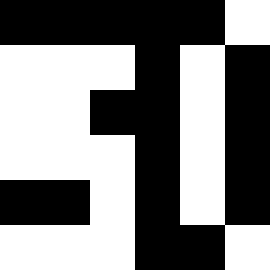[["black", "black", "black", "black", "black", "white"], ["white", "white", "white", "black", "white", "black"], ["white", "white", "black", "black", "white", "black"], ["white", "white", "white", "black", "white", "black"], ["black", "black", "white", "black", "white", "black"], ["white", "white", "white", "black", "black", "white"]]